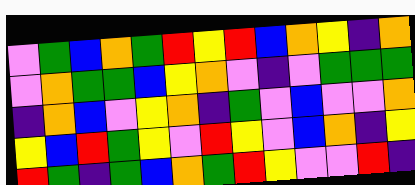[["violet", "green", "blue", "orange", "green", "red", "yellow", "red", "blue", "orange", "yellow", "indigo", "orange"], ["violet", "orange", "green", "green", "blue", "yellow", "orange", "violet", "indigo", "violet", "green", "green", "green"], ["indigo", "orange", "blue", "violet", "yellow", "orange", "indigo", "green", "violet", "blue", "violet", "violet", "orange"], ["yellow", "blue", "red", "green", "yellow", "violet", "red", "yellow", "violet", "blue", "orange", "indigo", "yellow"], ["red", "green", "indigo", "green", "blue", "orange", "green", "red", "yellow", "violet", "violet", "red", "indigo"]]